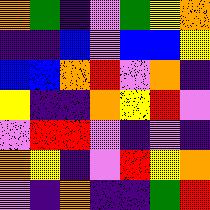[["orange", "green", "indigo", "violet", "green", "yellow", "orange"], ["indigo", "indigo", "blue", "violet", "blue", "blue", "yellow"], ["blue", "blue", "orange", "red", "violet", "orange", "indigo"], ["yellow", "indigo", "indigo", "orange", "yellow", "red", "violet"], ["violet", "red", "red", "violet", "indigo", "violet", "indigo"], ["orange", "yellow", "indigo", "violet", "red", "yellow", "orange"], ["violet", "indigo", "orange", "indigo", "indigo", "green", "red"]]